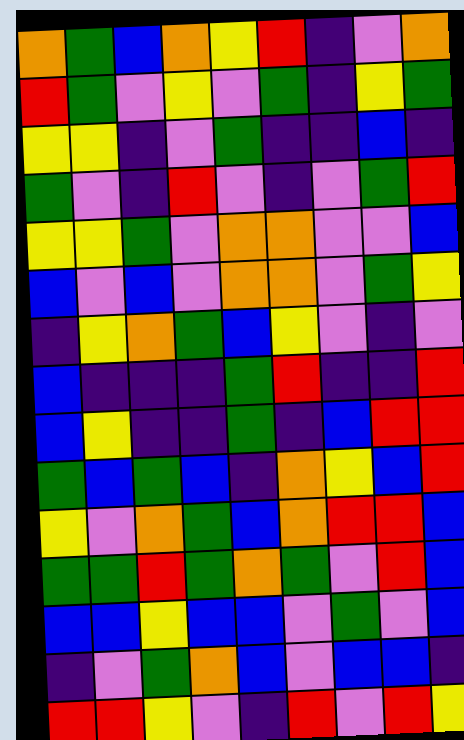[["orange", "green", "blue", "orange", "yellow", "red", "indigo", "violet", "orange"], ["red", "green", "violet", "yellow", "violet", "green", "indigo", "yellow", "green"], ["yellow", "yellow", "indigo", "violet", "green", "indigo", "indigo", "blue", "indigo"], ["green", "violet", "indigo", "red", "violet", "indigo", "violet", "green", "red"], ["yellow", "yellow", "green", "violet", "orange", "orange", "violet", "violet", "blue"], ["blue", "violet", "blue", "violet", "orange", "orange", "violet", "green", "yellow"], ["indigo", "yellow", "orange", "green", "blue", "yellow", "violet", "indigo", "violet"], ["blue", "indigo", "indigo", "indigo", "green", "red", "indigo", "indigo", "red"], ["blue", "yellow", "indigo", "indigo", "green", "indigo", "blue", "red", "red"], ["green", "blue", "green", "blue", "indigo", "orange", "yellow", "blue", "red"], ["yellow", "violet", "orange", "green", "blue", "orange", "red", "red", "blue"], ["green", "green", "red", "green", "orange", "green", "violet", "red", "blue"], ["blue", "blue", "yellow", "blue", "blue", "violet", "green", "violet", "blue"], ["indigo", "violet", "green", "orange", "blue", "violet", "blue", "blue", "indigo"], ["red", "red", "yellow", "violet", "indigo", "red", "violet", "red", "yellow"]]